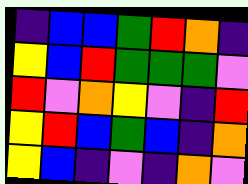[["indigo", "blue", "blue", "green", "red", "orange", "indigo"], ["yellow", "blue", "red", "green", "green", "green", "violet"], ["red", "violet", "orange", "yellow", "violet", "indigo", "red"], ["yellow", "red", "blue", "green", "blue", "indigo", "orange"], ["yellow", "blue", "indigo", "violet", "indigo", "orange", "violet"]]